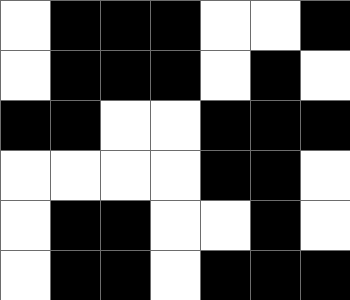[["white", "black", "black", "black", "white", "white", "black"], ["white", "black", "black", "black", "white", "black", "white"], ["black", "black", "white", "white", "black", "black", "black"], ["white", "white", "white", "white", "black", "black", "white"], ["white", "black", "black", "white", "white", "black", "white"], ["white", "black", "black", "white", "black", "black", "black"]]